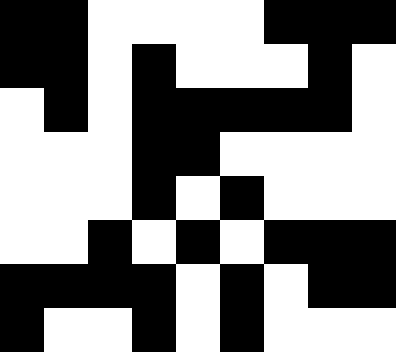[["black", "black", "white", "white", "white", "white", "black", "black", "black"], ["black", "black", "white", "black", "white", "white", "white", "black", "white"], ["white", "black", "white", "black", "black", "black", "black", "black", "white"], ["white", "white", "white", "black", "black", "white", "white", "white", "white"], ["white", "white", "white", "black", "white", "black", "white", "white", "white"], ["white", "white", "black", "white", "black", "white", "black", "black", "black"], ["black", "black", "black", "black", "white", "black", "white", "black", "black"], ["black", "white", "white", "black", "white", "black", "white", "white", "white"]]